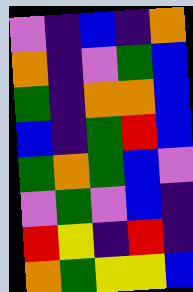[["violet", "indigo", "blue", "indigo", "orange"], ["orange", "indigo", "violet", "green", "blue"], ["green", "indigo", "orange", "orange", "blue"], ["blue", "indigo", "green", "red", "blue"], ["green", "orange", "green", "blue", "violet"], ["violet", "green", "violet", "blue", "indigo"], ["red", "yellow", "indigo", "red", "indigo"], ["orange", "green", "yellow", "yellow", "blue"]]